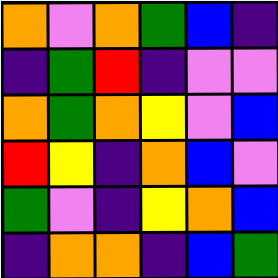[["orange", "violet", "orange", "green", "blue", "indigo"], ["indigo", "green", "red", "indigo", "violet", "violet"], ["orange", "green", "orange", "yellow", "violet", "blue"], ["red", "yellow", "indigo", "orange", "blue", "violet"], ["green", "violet", "indigo", "yellow", "orange", "blue"], ["indigo", "orange", "orange", "indigo", "blue", "green"]]